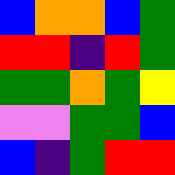[["blue", "orange", "orange", "blue", "green"], ["red", "red", "indigo", "red", "green"], ["green", "green", "orange", "green", "yellow"], ["violet", "violet", "green", "green", "blue"], ["blue", "indigo", "green", "red", "red"]]